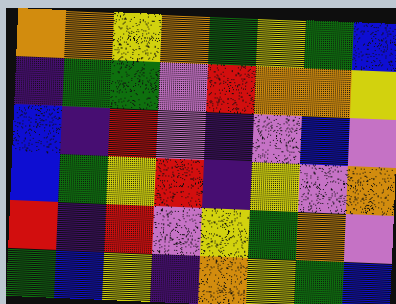[["orange", "orange", "yellow", "orange", "green", "yellow", "green", "blue"], ["indigo", "green", "green", "violet", "red", "orange", "orange", "yellow"], ["blue", "indigo", "red", "violet", "indigo", "violet", "blue", "violet"], ["blue", "green", "yellow", "red", "indigo", "yellow", "violet", "orange"], ["red", "indigo", "red", "violet", "yellow", "green", "orange", "violet"], ["green", "blue", "yellow", "indigo", "orange", "yellow", "green", "blue"]]